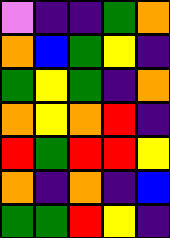[["violet", "indigo", "indigo", "green", "orange"], ["orange", "blue", "green", "yellow", "indigo"], ["green", "yellow", "green", "indigo", "orange"], ["orange", "yellow", "orange", "red", "indigo"], ["red", "green", "red", "red", "yellow"], ["orange", "indigo", "orange", "indigo", "blue"], ["green", "green", "red", "yellow", "indigo"]]